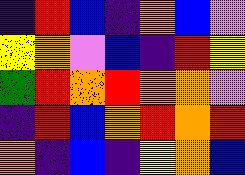[["indigo", "red", "blue", "indigo", "orange", "blue", "violet"], ["yellow", "orange", "violet", "blue", "indigo", "red", "yellow"], ["green", "red", "orange", "red", "orange", "orange", "violet"], ["indigo", "red", "blue", "orange", "red", "orange", "red"], ["orange", "indigo", "blue", "indigo", "yellow", "orange", "blue"]]